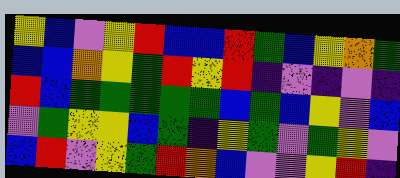[["yellow", "blue", "violet", "yellow", "red", "blue", "blue", "red", "green", "blue", "yellow", "orange", "green"], ["blue", "blue", "orange", "yellow", "green", "red", "yellow", "red", "indigo", "violet", "indigo", "violet", "indigo"], ["red", "blue", "green", "green", "green", "green", "green", "blue", "green", "blue", "yellow", "violet", "blue"], ["violet", "green", "yellow", "yellow", "blue", "green", "indigo", "yellow", "green", "violet", "green", "yellow", "violet"], ["blue", "red", "violet", "yellow", "green", "red", "orange", "blue", "violet", "violet", "yellow", "red", "indigo"]]